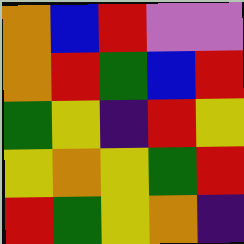[["orange", "blue", "red", "violet", "violet"], ["orange", "red", "green", "blue", "red"], ["green", "yellow", "indigo", "red", "yellow"], ["yellow", "orange", "yellow", "green", "red"], ["red", "green", "yellow", "orange", "indigo"]]